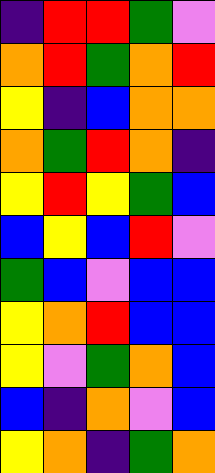[["indigo", "red", "red", "green", "violet"], ["orange", "red", "green", "orange", "red"], ["yellow", "indigo", "blue", "orange", "orange"], ["orange", "green", "red", "orange", "indigo"], ["yellow", "red", "yellow", "green", "blue"], ["blue", "yellow", "blue", "red", "violet"], ["green", "blue", "violet", "blue", "blue"], ["yellow", "orange", "red", "blue", "blue"], ["yellow", "violet", "green", "orange", "blue"], ["blue", "indigo", "orange", "violet", "blue"], ["yellow", "orange", "indigo", "green", "orange"]]